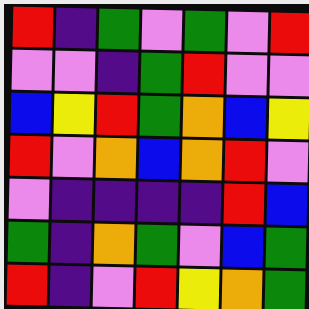[["red", "indigo", "green", "violet", "green", "violet", "red"], ["violet", "violet", "indigo", "green", "red", "violet", "violet"], ["blue", "yellow", "red", "green", "orange", "blue", "yellow"], ["red", "violet", "orange", "blue", "orange", "red", "violet"], ["violet", "indigo", "indigo", "indigo", "indigo", "red", "blue"], ["green", "indigo", "orange", "green", "violet", "blue", "green"], ["red", "indigo", "violet", "red", "yellow", "orange", "green"]]